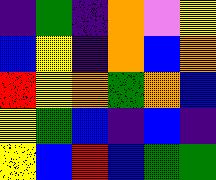[["indigo", "green", "indigo", "orange", "violet", "yellow"], ["blue", "yellow", "indigo", "orange", "blue", "orange"], ["red", "yellow", "orange", "green", "orange", "blue"], ["yellow", "green", "blue", "indigo", "blue", "indigo"], ["yellow", "blue", "red", "blue", "green", "green"]]